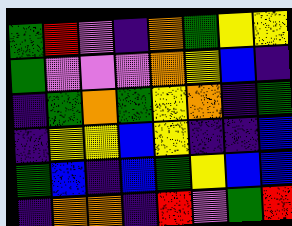[["green", "red", "violet", "indigo", "orange", "green", "yellow", "yellow"], ["green", "violet", "violet", "violet", "orange", "yellow", "blue", "indigo"], ["indigo", "green", "orange", "green", "yellow", "orange", "indigo", "green"], ["indigo", "yellow", "yellow", "blue", "yellow", "indigo", "indigo", "blue"], ["green", "blue", "indigo", "blue", "green", "yellow", "blue", "blue"], ["indigo", "orange", "orange", "indigo", "red", "violet", "green", "red"]]